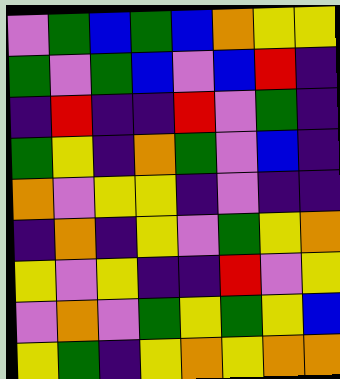[["violet", "green", "blue", "green", "blue", "orange", "yellow", "yellow"], ["green", "violet", "green", "blue", "violet", "blue", "red", "indigo"], ["indigo", "red", "indigo", "indigo", "red", "violet", "green", "indigo"], ["green", "yellow", "indigo", "orange", "green", "violet", "blue", "indigo"], ["orange", "violet", "yellow", "yellow", "indigo", "violet", "indigo", "indigo"], ["indigo", "orange", "indigo", "yellow", "violet", "green", "yellow", "orange"], ["yellow", "violet", "yellow", "indigo", "indigo", "red", "violet", "yellow"], ["violet", "orange", "violet", "green", "yellow", "green", "yellow", "blue"], ["yellow", "green", "indigo", "yellow", "orange", "yellow", "orange", "orange"]]